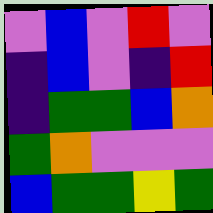[["violet", "blue", "violet", "red", "violet"], ["indigo", "blue", "violet", "indigo", "red"], ["indigo", "green", "green", "blue", "orange"], ["green", "orange", "violet", "violet", "violet"], ["blue", "green", "green", "yellow", "green"]]